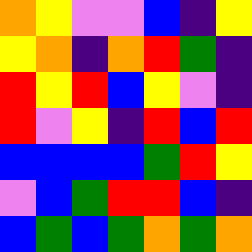[["orange", "yellow", "violet", "violet", "blue", "indigo", "yellow"], ["yellow", "orange", "indigo", "orange", "red", "green", "indigo"], ["red", "yellow", "red", "blue", "yellow", "violet", "indigo"], ["red", "violet", "yellow", "indigo", "red", "blue", "red"], ["blue", "blue", "blue", "blue", "green", "red", "yellow"], ["violet", "blue", "green", "red", "red", "blue", "indigo"], ["blue", "green", "blue", "green", "orange", "green", "orange"]]